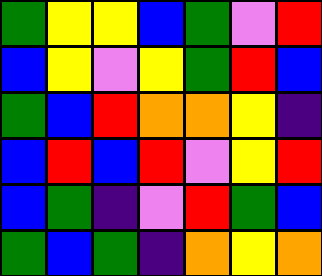[["green", "yellow", "yellow", "blue", "green", "violet", "red"], ["blue", "yellow", "violet", "yellow", "green", "red", "blue"], ["green", "blue", "red", "orange", "orange", "yellow", "indigo"], ["blue", "red", "blue", "red", "violet", "yellow", "red"], ["blue", "green", "indigo", "violet", "red", "green", "blue"], ["green", "blue", "green", "indigo", "orange", "yellow", "orange"]]